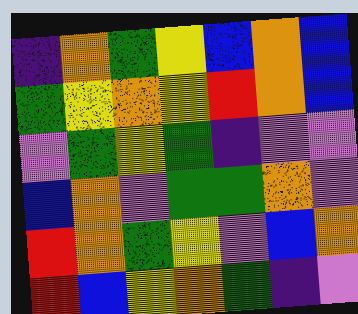[["indigo", "orange", "green", "yellow", "blue", "orange", "blue"], ["green", "yellow", "orange", "yellow", "red", "orange", "blue"], ["violet", "green", "yellow", "green", "indigo", "violet", "violet"], ["blue", "orange", "violet", "green", "green", "orange", "violet"], ["red", "orange", "green", "yellow", "violet", "blue", "orange"], ["red", "blue", "yellow", "orange", "green", "indigo", "violet"]]